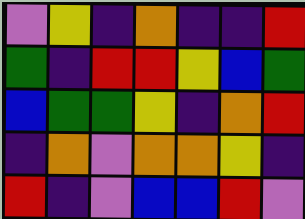[["violet", "yellow", "indigo", "orange", "indigo", "indigo", "red"], ["green", "indigo", "red", "red", "yellow", "blue", "green"], ["blue", "green", "green", "yellow", "indigo", "orange", "red"], ["indigo", "orange", "violet", "orange", "orange", "yellow", "indigo"], ["red", "indigo", "violet", "blue", "blue", "red", "violet"]]